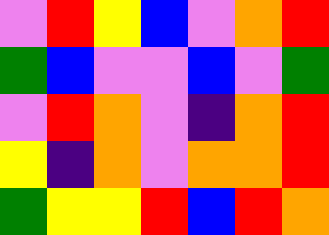[["violet", "red", "yellow", "blue", "violet", "orange", "red"], ["green", "blue", "violet", "violet", "blue", "violet", "green"], ["violet", "red", "orange", "violet", "indigo", "orange", "red"], ["yellow", "indigo", "orange", "violet", "orange", "orange", "red"], ["green", "yellow", "yellow", "red", "blue", "red", "orange"]]